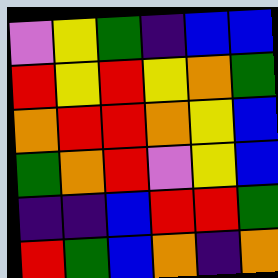[["violet", "yellow", "green", "indigo", "blue", "blue"], ["red", "yellow", "red", "yellow", "orange", "green"], ["orange", "red", "red", "orange", "yellow", "blue"], ["green", "orange", "red", "violet", "yellow", "blue"], ["indigo", "indigo", "blue", "red", "red", "green"], ["red", "green", "blue", "orange", "indigo", "orange"]]